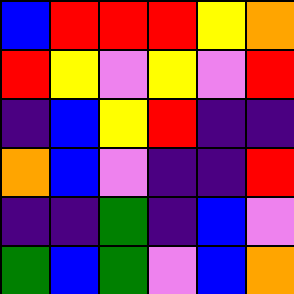[["blue", "red", "red", "red", "yellow", "orange"], ["red", "yellow", "violet", "yellow", "violet", "red"], ["indigo", "blue", "yellow", "red", "indigo", "indigo"], ["orange", "blue", "violet", "indigo", "indigo", "red"], ["indigo", "indigo", "green", "indigo", "blue", "violet"], ["green", "blue", "green", "violet", "blue", "orange"]]